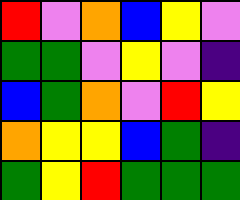[["red", "violet", "orange", "blue", "yellow", "violet"], ["green", "green", "violet", "yellow", "violet", "indigo"], ["blue", "green", "orange", "violet", "red", "yellow"], ["orange", "yellow", "yellow", "blue", "green", "indigo"], ["green", "yellow", "red", "green", "green", "green"]]